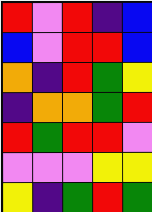[["red", "violet", "red", "indigo", "blue"], ["blue", "violet", "red", "red", "blue"], ["orange", "indigo", "red", "green", "yellow"], ["indigo", "orange", "orange", "green", "red"], ["red", "green", "red", "red", "violet"], ["violet", "violet", "violet", "yellow", "yellow"], ["yellow", "indigo", "green", "red", "green"]]